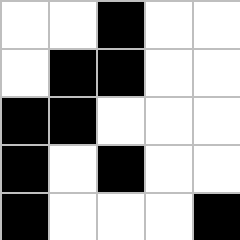[["white", "white", "black", "white", "white"], ["white", "black", "black", "white", "white"], ["black", "black", "white", "white", "white"], ["black", "white", "black", "white", "white"], ["black", "white", "white", "white", "black"]]